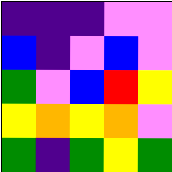[["indigo", "indigo", "indigo", "violet", "violet"], ["blue", "indigo", "violet", "blue", "violet"], ["green", "violet", "blue", "red", "yellow"], ["yellow", "orange", "yellow", "orange", "violet"], ["green", "indigo", "green", "yellow", "green"]]